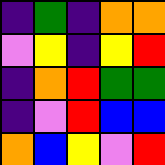[["indigo", "green", "indigo", "orange", "orange"], ["violet", "yellow", "indigo", "yellow", "red"], ["indigo", "orange", "red", "green", "green"], ["indigo", "violet", "red", "blue", "blue"], ["orange", "blue", "yellow", "violet", "red"]]